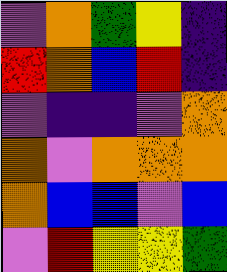[["violet", "orange", "green", "yellow", "indigo"], ["red", "orange", "blue", "red", "indigo"], ["violet", "indigo", "indigo", "violet", "orange"], ["orange", "violet", "orange", "orange", "orange"], ["orange", "blue", "blue", "violet", "blue"], ["violet", "red", "yellow", "yellow", "green"]]